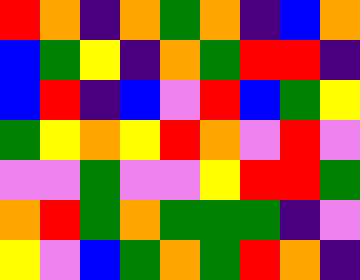[["red", "orange", "indigo", "orange", "green", "orange", "indigo", "blue", "orange"], ["blue", "green", "yellow", "indigo", "orange", "green", "red", "red", "indigo"], ["blue", "red", "indigo", "blue", "violet", "red", "blue", "green", "yellow"], ["green", "yellow", "orange", "yellow", "red", "orange", "violet", "red", "violet"], ["violet", "violet", "green", "violet", "violet", "yellow", "red", "red", "green"], ["orange", "red", "green", "orange", "green", "green", "green", "indigo", "violet"], ["yellow", "violet", "blue", "green", "orange", "green", "red", "orange", "indigo"]]